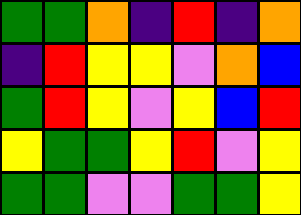[["green", "green", "orange", "indigo", "red", "indigo", "orange"], ["indigo", "red", "yellow", "yellow", "violet", "orange", "blue"], ["green", "red", "yellow", "violet", "yellow", "blue", "red"], ["yellow", "green", "green", "yellow", "red", "violet", "yellow"], ["green", "green", "violet", "violet", "green", "green", "yellow"]]